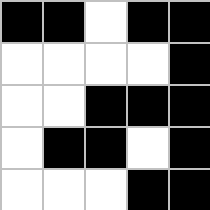[["black", "black", "white", "black", "black"], ["white", "white", "white", "white", "black"], ["white", "white", "black", "black", "black"], ["white", "black", "black", "white", "black"], ["white", "white", "white", "black", "black"]]